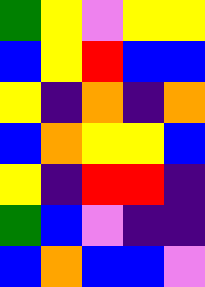[["green", "yellow", "violet", "yellow", "yellow"], ["blue", "yellow", "red", "blue", "blue"], ["yellow", "indigo", "orange", "indigo", "orange"], ["blue", "orange", "yellow", "yellow", "blue"], ["yellow", "indigo", "red", "red", "indigo"], ["green", "blue", "violet", "indigo", "indigo"], ["blue", "orange", "blue", "blue", "violet"]]